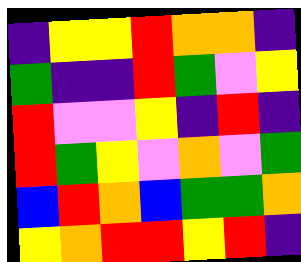[["indigo", "yellow", "yellow", "red", "orange", "orange", "indigo"], ["green", "indigo", "indigo", "red", "green", "violet", "yellow"], ["red", "violet", "violet", "yellow", "indigo", "red", "indigo"], ["red", "green", "yellow", "violet", "orange", "violet", "green"], ["blue", "red", "orange", "blue", "green", "green", "orange"], ["yellow", "orange", "red", "red", "yellow", "red", "indigo"]]